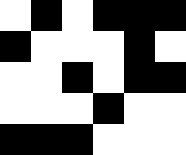[["white", "black", "white", "black", "black", "black"], ["black", "white", "white", "white", "black", "white"], ["white", "white", "black", "white", "black", "black"], ["white", "white", "white", "black", "white", "white"], ["black", "black", "black", "white", "white", "white"]]